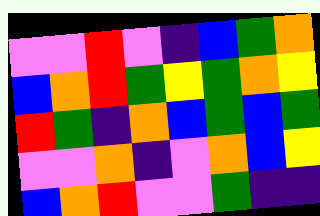[["violet", "violet", "red", "violet", "indigo", "blue", "green", "orange"], ["blue", "orange", "red", "green", "yellow", "green", "orange", "yellow"], ["red", "green", "indigo", "orange", "blue", "green", "blue", "green"], ["violet", "violet", "orange", "indigo", "violet", "orange", "blue", "yellow"], ["blue", "orange", "red", "violet", "violet", "green", "indigo", "indigo"]]